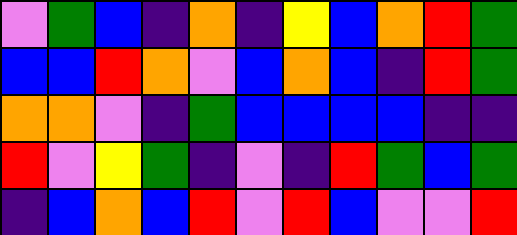[["violet", "green", "blue", "indigo", "orange", "indigo", "yellow", "blue", "orange", "red", "green"], ["blue", "blue", "red", "orange", "violet", "blue", "orange", "blue", "indigo", "red", "green"], ["orange", "orange", "violet", "indigo", "green", "blue", "blue", "blue", "blue", "indigo", "indigo"], ["red", "violet", "yellow", "green", "indigo", "violet", "indigo", "red", "green", "blue", "green"], ["indigo", "blue", "orange", "blue", "red", "violet", "red", "blue", "violet", "violet", "red"]]